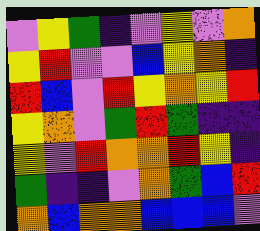[["violet", "yellow", "green", "indigo", "violet", "yellow", "violet", "orange"], ["yellow", "red", "violet", "violet", "blue", "yellow", "orange", "indigo"], ["red", "blue", "violet", "red", "yellow", "orange", "yellow", "red"], ["yellow", "orange", "violet", "green", "red", "green", "indigo", "indigo"], ["yellow", "violet", "red", "orange", "orange", "red", "yellow", "indigo"], ["green", "indigo", "indigo", "violet", "orange", "green", "blue", "red"], ["orange", "blue", "orange", "orange", "blue", "blue", "blue", "violet"]]